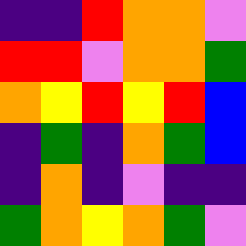[["indigo", "indigo", "red", "orange", "orange", "violet"], ["red", "red", "violet", "orange", "orange", "green"], ["orange", "yellow", "red", "yellow", "red", "blue"], ["indigo", "green", "indigo", "orange", "green", "blue"], ["indigo", "orange", "indigo", "violet", "indigo", "indigo"], ["green", "orange", "yellow", "orange", "green", "violet"]]